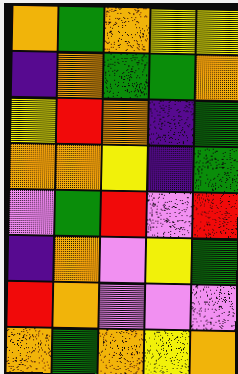[["orange", "green", "orange", "yellow", "yellow"], ["indigo", "orange", "green", "green", "orange"], ["yellow", "red", "orange", "indigo", "green"], ["orange", "orange", "yellow", "indigo", "green"], ["violet", "green", "red", "violet", "red"], ["indigo", "orange", "violet", "yellow", "green"], ["red", "orange", "violet", "violet", "violet"], ["orange", "green", "orange", "yellow", "orange"]]